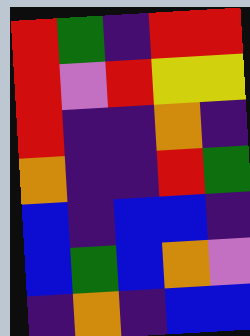[["red", "green", "indigo", "red", "red"], ["red", "violet", "red", "yellow", "yellow"], ["red", "indigo", "indigo", "orange", "indigo"], ["orange", "indigo", "indigo", "red", "green"], ["blue", "indigo", "blue", "blue", "indigo"], ["blue", "green", "blue", "orange", "violet"], ["indigo", "orange", "indigo", "blue", "blue"]]